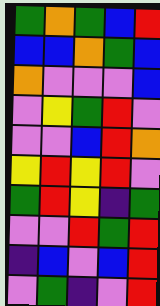[["green", "orange", "green", "blue", "red"], ["blue", "blue", "orange", "green", "blue"], ["orange", "violet", "violet", "violet", "blue"], ["violet", "yellow", "green", "red", "violet"], ["violet", "violet", "blue", "red", "orange"], ["yellow", "red", "yellow", "red", "violet"], ["green", "red", "yellow", "indigo", "green"], ["violet", "violet", "red", "green", "red"], ["indigo", "blue", "violet", "blue", "red"], ["violet", "green", "indigo", "violet", "red"]]